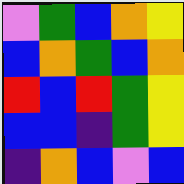[["violet", "green", "blue", "orange", "yellow"], ["blue", "orange", "green", "blue", "orange"], ["red", "blue", "red", "green", "yellow"], ["blue", "blue", "indigo", "green", "yellow"], ["indigo", "orange", "blue", "violet", "blue"]]